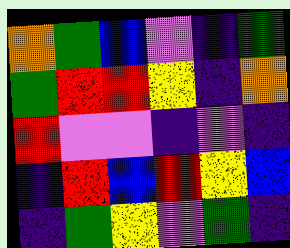[["orange", "green", "blue", "violet", "indigo", "green"], ["green", "red", "red", "yellow", "indigo", "orange"], ["red", "violet", "violet", "indigo", "violet", "indigo"], ["indigo", "red", "blue", "red", "yellow", "blue"], ["indigo", "green", "yellow", "violet", "green", "indigo"]]